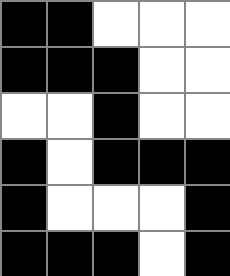[["black", "black", "white", "white", "white"], ["black", "black", "black", "white", "white"], ["white", "white", "black", "white", "white"], ["black", "white", "black", "black", "black"], ["black", "white", "white", "white", "black"], ["black", "black", "black", "white", "black"]]